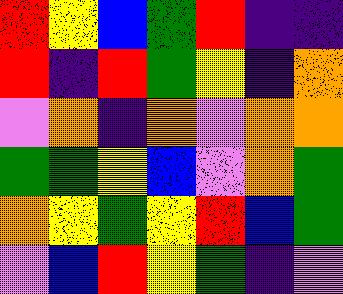[["red", "yellow", "blue", "green", "red", "indigo", "indigo"], ["red", "indigo", "red", "green", "yellow", "indigo", "orange"], ["violet", "orange", "indigo", "orange", "violet", "orange", "orange"], ["green", "green", "yellow", "blue", "violet", "orange", "green"], ["orange", "yellow", "green", "yellow", "red", "blue", "green"], ["violet", "blue", "red", "yellow", "green", "indigo", "violet"]]